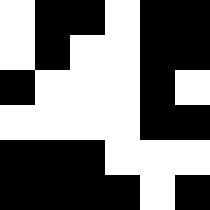[["white", "black", "black", "white", "black", "black"], ["white", "black", "white", "white", "black", "black"], ["black", "white", "white", "white", "black", "white"], ["white", "white", "white", "white", "black", "black"], ["black", "black", "black", "white", "white", "white"], ["black", "black", "black", "black", "white", "black"]]